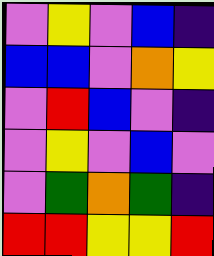[["violet", "yellow", "violet", "blue", "indigo"], ["blue", "blue", "violet", "orange", "yellow"], ["violet", "red", "blue", "violet", "indigo"], ["violet", "yellow", "violet", "blue", "violet"], ["violet", "green", "orange", "green", "indigo"], ["red", "red", "yellow", "yellow", "red"]]